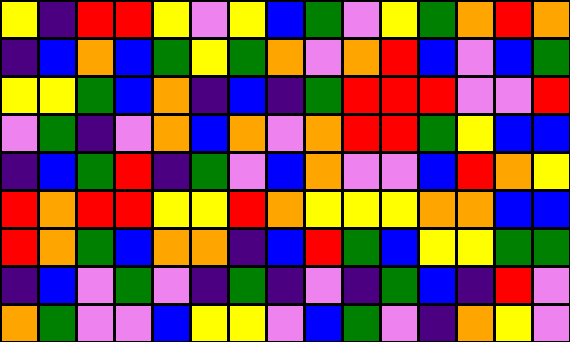[["yellow", "indigo", "red", "red", "yellow", "violet", "yellow", "blue", "green", "violet", "yellow", "green", "orange", "red", "orange"], ["indigo", "blue", "orange", "blue", "green", "yellow", "green", "orange", "violet", "orange", "red", "blue", "violet", "blue", "green"], ["yellow", "yellow", "green", "blue", "orange", "indigo", "blue", "indigo", "green", "red", "red", "red", "violet", "violet", "red"], ["violet", "green", "indigo", "violet", "orange", "blue", "orange", "violet", "orange", "red", "red", "green", "yellow", "blue", "blue"], ["indigo", "blue", "green", "red", "indigo", "green", "violet", "blue", "orange", "violet", "violet", "blue", "red", "orange", "yellow"], ["red", "orange", "red", "red", "yellow", "yellow", "red", "orange", "yellow", "yellow", "yellow", "orange", "orange", "blue", "blue"], ["red", "orange", "green", "blue", "orange", "orange", "indigo", "blue", "red", "green", "blue", "yellow", "yellow", "green", "green"], ["indigo", "blue", "violet", "green", "violet", "indigo", "green", "indigo", "violet", "indigo", "green", "blue", "indigo", "red", "violet"], ["orange", "green", "violet", "violet", "blue", "yellow", "yellow", "violet", "blue", "green", "violet", "indigo", "orange", "yellow", "violet"]]